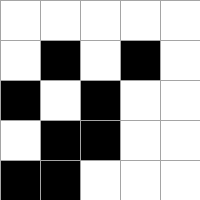[["white", "white", "white", "white", "white"], ["white", "black", "white", "black", "white"], ["black", "white", "black", "white", "white"], ["white", "black", "black", "white", "white"], ["black", "black", "white", "white", "white"]]